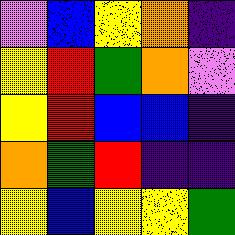[["violet", "blue", "yellow", "orange", "indigo"], ["yellow", "red", "green", "orange", "violet"], ["yellow", "red", "blue", "blue", "indigo"], ["orange", "green", "red", "indigo", "indigo"], ["yellow", "blue", "yellow", "yellow", "green"]]